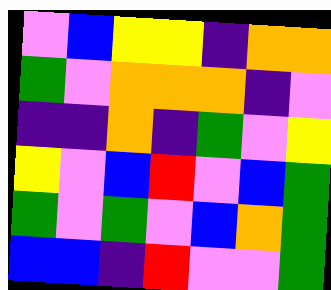[["violet", "blue", "yellow", "yellow", "indigo", "orange", "orange"], ["green", "violet", "orange", "orange", "orange", "indigo", "violet"], ["indigo", "indigo", "orange", "indigo", "green", "violet", "yellow"], ["yellow", "violet", "blue", "red", "violet", "blue", "green"], ["green", "violet", "green", "violet", "blue", "orange", "green"], ["blue", "blue", "indigo", "red", "violet", "violet", "green"]]